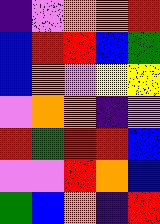[["indigo", "violet", "orange", "orange", "red"], ["blue", "red", "red", "blue", "green"], ["blue", "orange", "violet", "yellow", "yellow"], ["violet", "orange", "orange", "indigo", "violet"], ["red", "green", "red", "red", "blue"], ["violet", "violet", "red", "orange", "blue"], ["green", "blue", "orange", "indigo", "red"]]